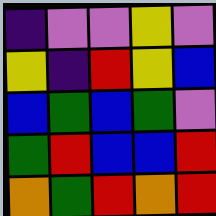[["indigo", "violet", "violet", "yellow", "violet"], ["yellow", "indigo", "red", "yellow", "blue"], ["blue", "green", "blue", "green", "violet"], ["green", "red", "blue", "blue", "red"], ["orange", "green", "red", "orange", "red"]]